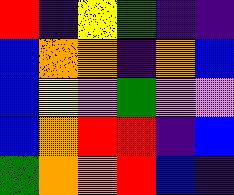[["red", "indigo", "yellow", "green", "indigo", "indigo"], ["blue", "orange", "orange", "indigo", "orange", "blue"], ["blue", "yellow", "violet", "green", "violet", "violet"], ["blue", "orange", "red", "red", "indigo", "blue"], ["green", "orange", "orange", "red", "blue", "indigo"]]